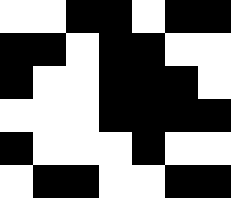[["white", "white", "black", "black", "white", "black", "black"], ["black", "black", "white", "black", "black", "white", "white"], ["black", "white", "white", "black", "black", "black", "white"], ["white", "white", "white", "black", "black", "black", "black"], ["black", "white", "white", "white", "black", "white", "white"], ["white", "black", "black", "white", "white", "black", "black"]]